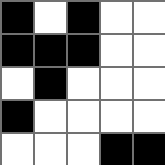[["black", "white", "black", "white", "white"], ["black", "black", "black", "white", "white"], ["white", "black", "white", "white", "white"], ["black", "white", "white", "white", "white"], ["white", "white", "white", "black", "black"]]